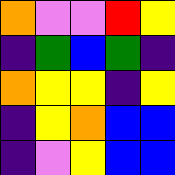[["orange", "violet", "violet", "red", "yellow"], ["indigo", "green", "blue", "green", "indigo"], ["orange", "yellow", "yellow", "indigo", "yellow"], ["indigo", "yellow", "orange", "blue", "blue"], ["indigo", "violet", "yellow", "blue", "blue"]]